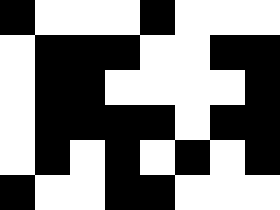[["black", "white", "white", "white", "black", "white", "white", "white"], ["white", "black", "black", "black", "white", "white", "black", "black"], ["white", "black", "black", "white", "white", "white", "white", "black"], ["white", "black", "black", "black", "black", "white", "black", "black"], ["white", "black", "white", "black", "white", "black", "white", "black"], ["black", "white", "white", "black", "black", "white", "white", "white"]]